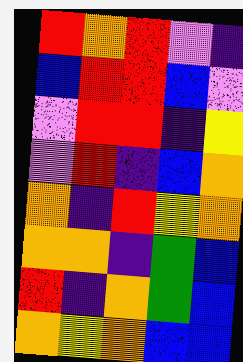[["red", "orange", "red", "violet", "indigo"], ["blue", "red", "red", "blue", "violet"], ["violet", "red", "red", "indigo", "yellow"], ["violet", "red", "indigo", "blue", "orange"], ["orange", "indigo", "red", "yellow", "orange"], ["orange", "orange", "indigo", "green", "blue"], ["red", "indigo", "orange", "green", "blue"], ["orange", "yellow", "orange", "blue", "blue"]]